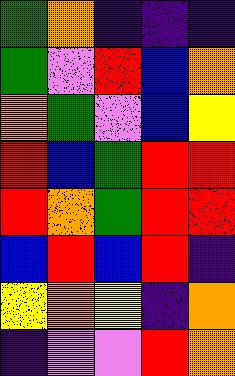[["green", "orange", "indigo", "indigo", "indigo"], ["green", "violet", "red", "blue", "orange"], ["orange", "green", "violet", "blue", "yellow"], ["red", "blue", "green", "red", "red"], ["red", "orange", "green", "red", "red"], ["blue", "red", "blue", "red", "indigo"], ["yellow", "orange", "yellow", "indigo", "orange"], ["indigo", "violet", "violet", "red", "orange"]]